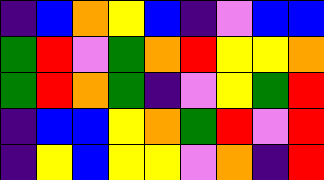[["indigo", "blue", "orange", "yellow", "blue", "indigo", "violet", "blue", "blue"], ["green", "red", "violet", "green", "orange", "red", "yellow", "yellow", "orange"], ["green", "red", "orange", "green", "indigo", "violet", "yellow", "green", "red"], ["indigo", "blue", "blue", "yellow", "orange", "green", "red", "violet", "red"], ["indigo", "yellow", "blue", "yellow", "yellow", "violet", "orange", "indigo", "red"]]